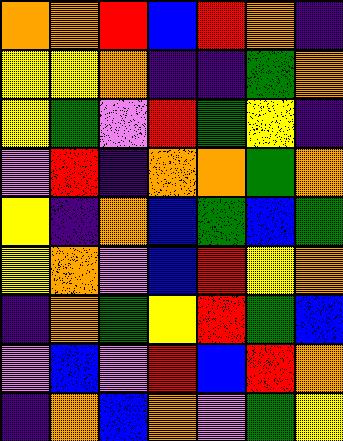[["orange", "orange", "red", "blue", "red", "orange", "indigo"], ["yellow", "yellow", "orange", "indigo", "indigo", "green", "orange"], ["yellow", "green", "violet", "red", "green", "yellow", "indigo"], ["violet", "red", "indigo", "orange", "orange", "green", "orange"], ["yellow", "indigo", "orange", "blue", "green", "blue", "green"], ["yellow", "orange", "violet", "blue", "red", "yellow", "orange"], ["indigo", "orange", "green", "yellow", "red", "green", "blue"], ["violet", "blue", "violet", "red", "blue", "red", "orange"], ["indigo", "orange", "blue", "orange", "violet", "green", "yellow"]]